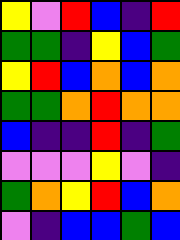[["yellow", "violet", "red", "blue", "indigo", "red"], ["green", "green", "indigo", "yellow", "blue", "green"], ["yellow", "red", "blue", "orange", "blue", "orange"], ["green", "green", "orange", "red", "orange", "orange"], ["blue", "indigo", "indigo", "red", "indigo", "green"], ["violet", "violet", "violet", "yellow", "violet", "indigo"], ["green", "orange", "yellow", "red", "blue", "orange"], ["violet", "indigo", "blue", "blue", "green", "blue"]]